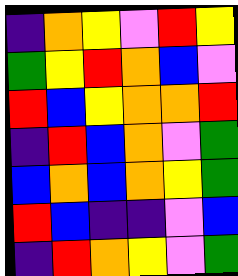[["indigo", "orange", "yellow", "violet", "red", "yellow"], ["green", "yellow", "red", "orange", "blue", "violet"], ["red", "blue", "yellow", "orange", "orange", "red"], ["indigo", "red", "blue", "orange", "violet", "green"], ["blue", "orange", "blue", "orange", "yellow", "green"], ["red", "blue", "indigo", "indigo", "violet", "blue"], ["indigo", "red", "orange", "yellow", "violet", "green"]]